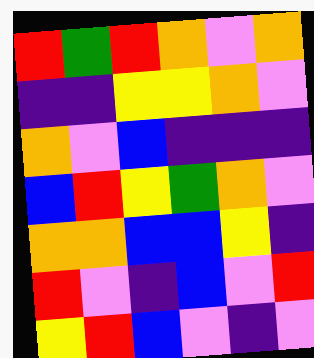[["red", "green", "red", "orange", "violet", "orange"], ["indigo", "indigo", "yellow", "yellow", "orange", "violet"], ["orange", "violet", "blue", "indigo", "indigo", "indigo"], ["blue", "red", "yellow", "green", "orange", "violet"], ["orange", "orange", "blue", "blue", "yellow", "indigo"], ["red", "violet", "indigo", "blue", "violet", "red"], ["yellow", "red", "blue", "violet", "indigo", "violet"]]